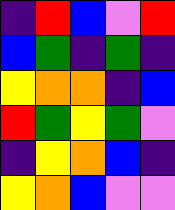[["indigo", "red", "blue", "violet", "red"], ["blue", "green", "indigo", "green", "indigo"], ["yellow", "orange", "orange", "indigo", "blue"], ["red", "green", "yellow", "green", "violet"], ["indigo", "yellow", "orange", "blue", "indigo"], ["yellow", "orange", "blue", "violet", "violet"]]